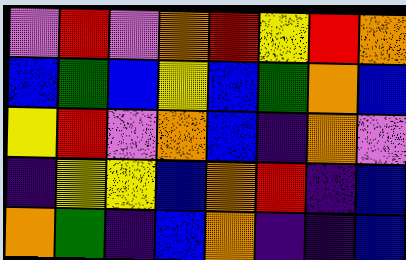[["violet", "red", "violet", "orange", "red", "yellow", "red", "orange"], ["blue", "green", "blue", "yellow", "blue", "green", "orange", "blue"], ["yellow", "red", "violet", "orange", "blue", "indigo", "orange", "violet"], ["indigo", "yellow", "yellow", "blue", "orange", "red", "indigo", "blue"], ["orange", "green", "indigo", "blue", "orange", "indigo", "indigo", "blue"]]